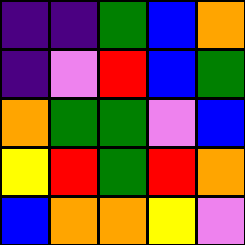[["indigo", "indigo", "green", "blue", "orange"], ["indigo", "violet", "red", "blue", "green"], ["orange", "green", "green", "violet", "blue"], ["yellow", "red", "green", "red", "orange"], ["blue", "orange", "orange", "yellow", "violet"]]